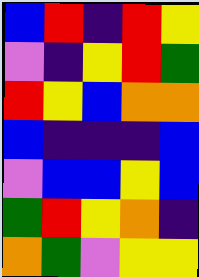[["blue", "red", "indigo", "red", "yellow"], ["violet", "indigo", "yellow", "red", "green"], ["red", "yellow", "blue", "orange", "orange"], ["blue", "indigo", "indigo", "indigo", "blue"], ["violet", "blue", "blue", "yellow", "blue"], ["green", "red", "yellow", "orange", "indigo"], ["orange", "green", "violet", "yellow", "yellow"]]